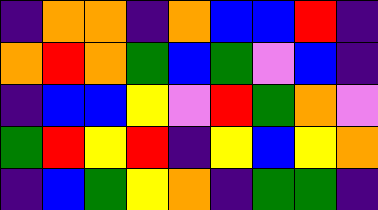[["indigo", "orange", "orange", "indigo", "orange", "blue", "blue", "red", "indigo"], ["orange", "red", "orange", "green", "blue", "green", "violet", "blue", "indigo"], ["indigo", "blue", "blue", "yellow", "violet", "red", "green", "orange", "violet"], ["green", "red", "yellow", "red", "indigo", "yellow", "blue", "yellow", "orange"], ["indigo", "blue", "green", "yellow", "orange", "indigo", "green", "green", "indigo"]]